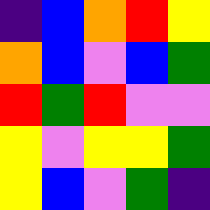[["indigo", "blue", "orange", "red", "yellow"], ["orange", "blue", "violet", "blue", "green"], ["red", "green", "red", "violet", "violet"], ["yellow", "violet", "yellow", "yellow", "green"], ["yellow", "blue", "violet", "green", "indigo"]]